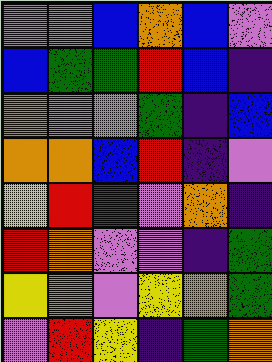[["violet", "violet", "blue", "orange", "blue", "violet"], ["blue", "green", "green", "red", "blue", "indigo"], ["orange", "violet", "violet", "green", "indigo", "blue"], ["orange", "orange", "blue", "red", "indigo", "violet"], ["yellow", "red", "green", "violet", "orange", "indigo"], ["red", "orange", "violet", "violet", "indigo", "green"], ["yellow", "orange", "violet", "yellow", "orange", "green"], ["violet", "red", "yellow", "indigo", "green", "orange"]]